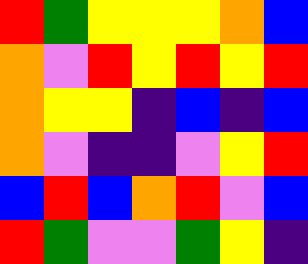[["red", "green", "yellow", "yellow", "yellow", "orange", "blue"], ["orange", "violet", "red", "yellow", "red", "yellow", "red"], ["orange", "yellow", "yellow", "indigo", "blue", "indigo", "blue"], ["orange", "violet", "indigo", "indigo", "violet", "yellow", "red"], ["blue", "red", "blue", "orange", "red", "violet", "blue"], ["red", "green", "violet", "violet", "green", "yellow", "indigo"]]